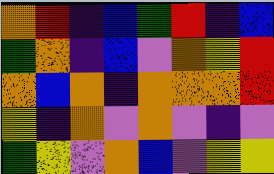[["orange", "red", "indigo", "blue", "green", "red", "indigo", "blue"], ["green", "orange", "indigo", "blue", "violet", "orange", "yellow", "red"], ["orange", "blue", "orange", "indigo", "orange", "orange", "orange", "red"], ["yellow", "indigo", "orange", "violet", "orange", "violet", "indigo", "violet"], ["green", "yellow", "violet", "orange", "blue", "violet", "yellow", "yellow"]]